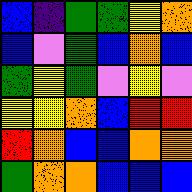[["blue", "indigo", "green", "green", "yellow", "orange"], ["blue", "violet", "green", "blue", "orange", "blue"], ["green", "yellow", "green", "violet", "yellow", "violet"], ["yellow", "yellow", "orange", "blue", "red", "red"], ["red", "orange", "blue", "blue", "orange", "orange"], ["green", "orange", "orange", "blue", "blue", "blue"]]